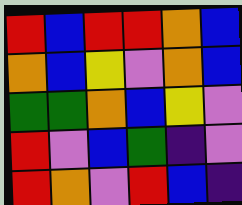[["red", "blue", "red", "red", "orange", "blue"], ["orange", "blue", "yellow", "violet", "orange", "blue"], ["green", "green", "orange", "blue", "yellow", "violet"], ["red", "violet", "blue", "green", "indigo", "violet"], ["red", "orange", "violet", "red", "blue", "indigo"]]